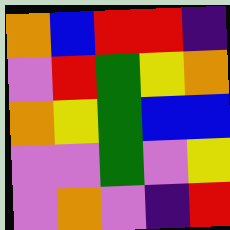[["orange", "blue", "red", "red", "indigo"], ["violet", "red", "green", "yellow", "orange"], ["orange", "yellow", "green", "blue", "blue"], ["violet", "violet", "green", "violet", "yellow"], ["violet", "orange", "violet", "indigo", "red"]]